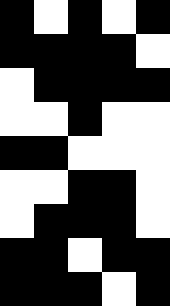[["black", "white", "black", "white", "black"], ["black", "black", "black", "black", "white"], ["white", "black", "black", "black", "black"], ["white", "white", "black", "white", "white"], ["black", "black", "white", "white", "white"], ["white", "white", "black", "black", "white"], ["white", "black", "black", "black", "white"], ["black", "black", "white", "black", "black"], ["black", "black", "black", "white", "black"]]